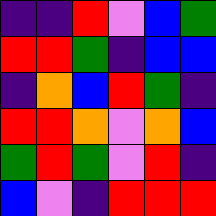[["indigo", "indigo", "red", "violet", "blue", "green"], ["red", "red", "green", "indigo", "blue", "blue"], ["indigo", "orange", "blue", "red", "green", "indigo"], ["red", "red", "orange", "violet", "orange", "blue"], ["green", "red", "green", "violet", "red", "indigo"], ["blue", "violet", "indigo", "red", "red", "red"]]